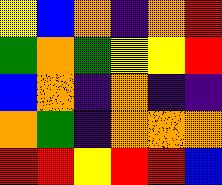[["yellow", "blue", "orange", "indigo", "orange", "red"], ["green", "orange", "green", "yellow", "yellow", "red"], ["blue", "orange", "indigo", "orange", "indigo", "indigo"], ["orange", "green", "indigo", "orange", "orange", "orange"], ["red", "red", "yellow", "red", "red", "blue"]]